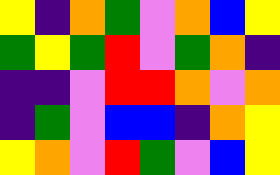[["yellow", "indigo", "orange", "green", "violet", "orange", "blue", "yellow"], ["green", "yellow", "green", "red", "violet", "green", "orange", "indigo"], ["indigo", "indigo", "violet", "red", "red", "orange", "violet", "orange"], ["indigo", "green", "violet", "blue", "blue", "indigo", "orange", "yellow"], ["yellow", "orange", "violet", "red", "green", "violet", "blue", "yellow"]]